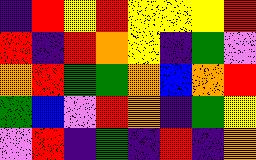[["indigo", "red", "yellow", "red", "yellow", "yellow", "yellow", "red"], ["red", "indigo", "red", "orange", "yellow", "indigo", "green", "violet"], ["orange", "red", "green", "green", "orange", "blue", "orange", "red"], ["green", "blue", "violet", "red", "orange", "indigo", "green", "yellow"], ["violet", "red", "indigo", "green", "indigo", "red", "indigo", "orange"]]